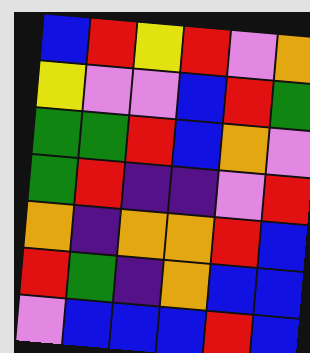[["blue", "red", "yellow", "red", "violet", "orange"], ["yellow", "violet", "violet", "blue", "red", "green"], ["green", "green", "red", "blue", "orange", "violet"], ["green", "red", "indigo", "indigo", "violet", "red"], ["orange", "indigo", "orange", "orange", "red", "blue"], ["red", "green", "indigo", "orange", "blue", "blue"], ["violet", "blue", "blue", "blue", "red", "blue"]]